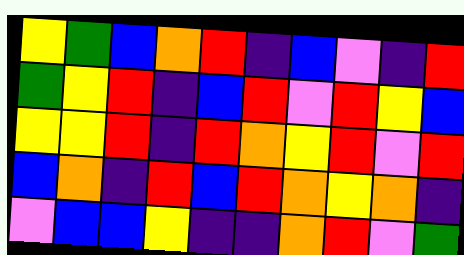[["yellow", "green", "blue", "orange", "red", "indigo", "blue", "violet", "indigo", "red"], ["green", "yellow", "red", "indigo", "blue", "red", "violet", "red", "yellow", "blue"], ["yellow", "yellow", "red", "indigo", "red", "orange", "yellow", "red", "violet", "red"], ["blue", "orange", "indigo", "red", "blue", "red", "orange", "yellow", "orange", "indigo"], ["violet", "blue", "blue", "yellow", "indigo", "indigo", "orange", "red", "violet", "green"]]